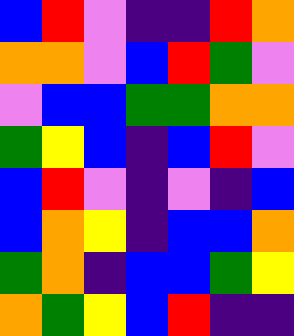[["blue", "red", "violet", "indigo", "indigo", "red", "orange"], ["orange", "orange", "violet", "blue", "red", "green", "violet"], ["violet", "blue", "blue", "green", "green", "orange", "orange"], ["green", "yellow", "blue", "indigo", "blue", "red", "violet"], ["blue", "red", "violet", "indigo", "violet", "indigo", "blue"], ["blue", "orange", "yellow", "indigo", "blue", "blue", "orange"], ["green", "orange", "indigo", "blue", "blue", "green", "yellow"], ["orange", "green", "yellow", "blue", "red", "indigo", "indigo"]]